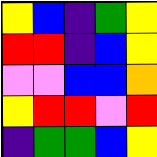[["yellow", "blue", "indigo", "green", "yellow"], ["red", "red", "indigo", "blue", "yellow"], ["violet", "violet", "blue", "blue", "orange"], ["yellow", "red", "red", "violet", "red"], ["indigo", "green", "green", "blue", "yellow"]]